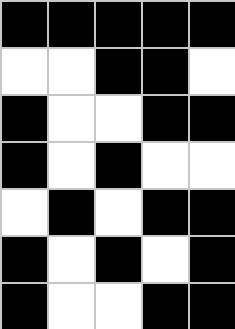[["black", "black", "black", "black", "black"], ["white", "white", "black", "black", "white"], ["black", "white", "white", "black", "black"], ["black", "white", "black", "white", "white"], ["white", "black", "white", "black", "black"], ["black", "white", "black", "white", "black"], ["black", "white", "white", "black", "black"]]